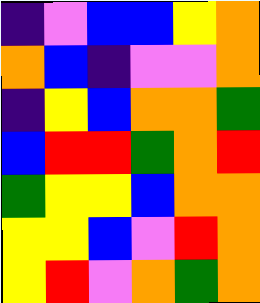[["indigo", "violet", "blue", "blue", "yellow", "orange"], ["orange", "blue", "indigo", "violet", "violet", "orange"], ["indigo", "yellow", "blue", "orange", "orange", "green"], ["blue", "red", "red", "green", "orange", "red"], ["green", "yellow", "yellow", "blue", "orange", "orange"], ["yellow", "yellow", "blue", "violet", "red", "orange"], ["yellow", "red", "violet", "orange", "green", "orange"]]